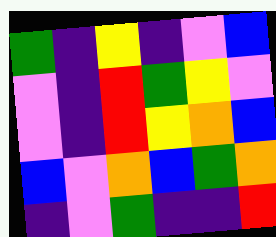[["green", "indigo", "yellow", "indigo", "violet", "blue"], ["violet", "indigo", "red", "green", "yellow", "violet"], ["violet", "indigo", "red", "yellow", "orange", "blue"], ["blue", "violet", "orange", "blue", "green", "orange"], ["indigo", "violet", "green", "indigo", "indigo", "red"]]